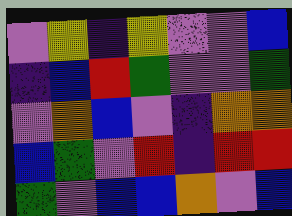[["violet", "yellow", "indigo", "yellow", "violet", "violet", "blue"], ["indigo", "blue", "red", "green", "violet", "violet", "green"], ["violet", "orange", "blue", "violet", "indigo", "orange", "orange"], ["blue", "green", "violet", "red", "indigo", "red", "red"], ["green", "violet", "blue", "blue", "orange", "violet", "blue"]]